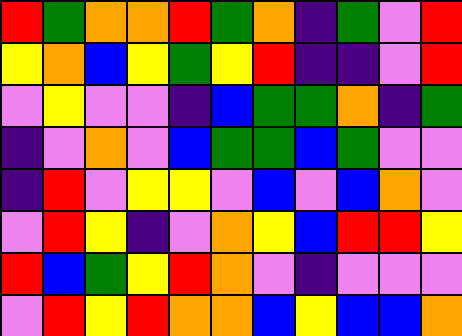[["red", "green", "orange", "orange", "red", "green", "orange", "indigo", "green", "violet", "red"], ["yellow", "orange", "blue", "yellow", "green", "yellow", "red", "indigo", "indigo", "violet", "red"], ["violet", "yellow", "violet", "violet", "indigo", "blue", "green", "green", "orange", "indigo", "green"], ["indigo", "violet", "orange", "violet", "blue", "green", "green", "blue", "green", "violet", "violet"], ["indigo", "red", "violet", "yellow", "yellow", "violet", "blue", "violet", "blue", "orange", "violet"], ["violet", "red", "yellow", "indigo", "violet", "orange", "yellow", "blue", "red", "red", "yellow"], ["red", "blue", "green", "yellow", "red", "orange", "violet", "indigo", "violet", "violet", "violet"], ["violet", "red", "yellow", "red", "orange", "orange", "blue", "yellow", "blue", "blue", "orange"]]